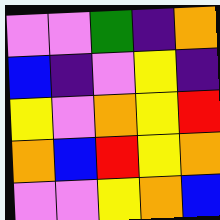[["violet", "violet", "green", "indigo", "orange"], ["blue", "indigo", "violet", "yellow", "indigo"], ["yellow", "violet", "orange", "yellow", "red"], ["orange", "blue", "red", "yellow", "orange"], ["violet", "violet", "yellow", "orange", "blue"]]